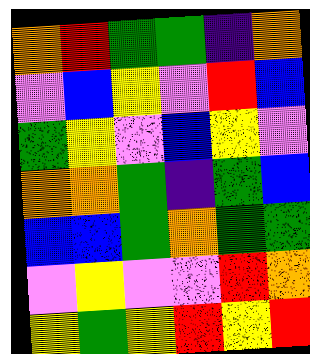[["orange", "red", "green", "green", "indigo", "orange"], ["violet", "blue", "yellow", "violet", "red", "blue"], ["green", "yellow", "violet", "blue", "yellow", "violet"], ["orange", "orange", "green", "indigo", "green", "blue"], ["blue", "blue", "green", "orange", "green", "green"], ["violet", "yellow", "violet", "violet", "red", "orange"], ["yellow", "green", "yellow", "red", "yellow", "red"]]